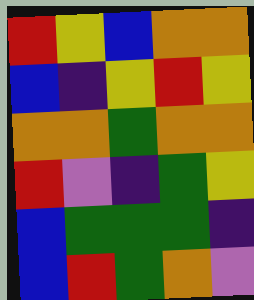[["red", "yellow", "blue", "orange", "orange"], ["blue", "indigo", "yellow", "red", "yellow"], ["orange", "orange", "green", "orange", "orange"], ["red", "violet", "indigo", "green", "yellow"], ["blue", "green", "green", "green", "indigo"], ["blue", "red", "green", "orange", "violet"]]